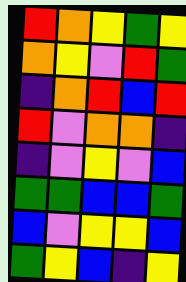[["red", "orange", "yellow", "green", "yellow"], ["orange", "yellow", "violet", "red", "green"], ["indigo", "orange", "red", "blue", "red"], ["red", "violet", "orange", "orange", "indigo"], ["indigo", "violet", "yellow", "violet", "blue"], ["green", "green", "blue", "blue", "green"], ["blue", "violet", "yellow", "yellow", "blue"], ["green", "yellow", "blue", "indigo", "yellow"]]